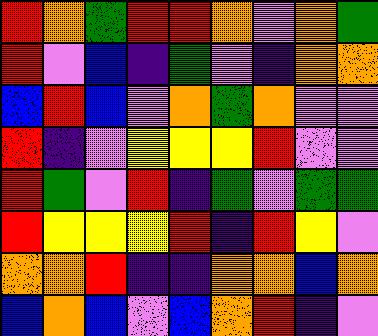[["red", "orange", "green", "red", "red", "orange", "violet", "orange", "green"], ["red", "violet", "blue", "indigo", "green", "violet", "indigo", "orange", "orange"], ["blue", "red", "blue", "violet", "orange", "green", "orange", "violet", "violet"], ["red", "indigo", "violet", "yellow", "yellow", "yellow", "red", "violet", "violet"], ["red", "green", "violet", "red", "indigo", "green", "violet", "green", "green"], ["red", "yellow", "yellow", "yellow", "red", "indigo", "red", "yellow", "violet"], ["orange", "orange", "red", "indigo", "indigo", "orange", "orange", "blue", "orange"], ["blue", "orange", "blue", "violet", "blue", "orange", "red", "indigo", "violet"]]